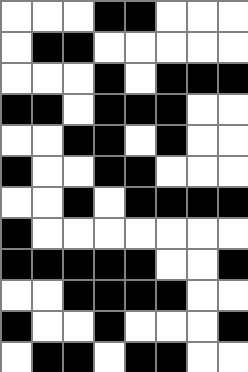[["white", "white", "white", "black", "black", "white", "white", "white"], ["white", "black", "black", "white", "white", "white", "white", "white"], ["white", "white", "white", "black", "white", "black", "black", "black"], ["black", "black", "white", "black", "black", "black", "white", "white"], ["white", "white", "black", "black", "white", "black", "white", "white"], ["black", "white", "white", "black", "black", "white", "white", "white"], ["white", "white", "black", "white", "black", "black", "black", "black"], ["black", "white", "white", "white", "white", "white", "white", "white"], ["black", "black", "black", "black", "black", "white", "white", "black"], ["white", "white", "black", "black", "black", "black", "white", "white"], ["black", "white", "white", "black", "white", "white", "white", "black"], ["white", "black", "black", "white", "black", "black", "white", "white"]]